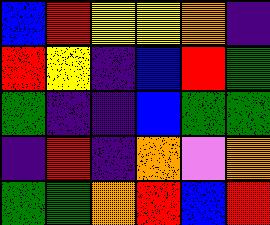[["blue", "red", "yellow", "yellow", "orange", "indigo"], ["red", "yellow", "indigo", "blue", "red", "green"], ["green", "indigo", "indigo", "blue", "green", "green"], ["indigo", "red", "indigo", "orange", "violet", "orange"], ["green", "green", "orange", "red", "blue", "red"]]